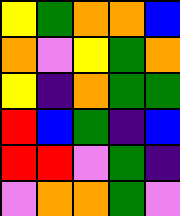[["yellow", "green", "orange", "orange", "blue"], ["orange", "violet", "yellow", "green", "orange"], ["yellow", "indigo", "orange", "green", "green"], ["red", "blue", "green", "indigo", "blue"], ["red", "red", "violet", "green", "indigo"], ["violet", "orange", "orange", "green", "violet"]]